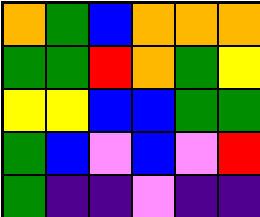[["orange", "green", "blue", "orange", "orange", "orange"], ["green", "green", "red", "orange", "green", "yellow"], ["yellow", "yellow", "blue", "blue", "green", "green"], ["green", "blue", "violet", "blue", "violet", "red"], ["green", "indigo", "indigo", "violet", "indigo", "indigo"]]